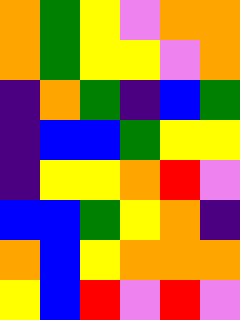[["orange", "green", "yellow", "violet", "orange", "orange"], ["orange", "green", "yellow", "yellow", "violet", "orange"], ["indigo", "orange", "green", "indigo", "blue", "green"], ["indigo", "blue", "blue", "green", "yellow", "yellow"], ["indigo", "yellow", "yellow", "orange", "red", "violet"], ["blue", "blue", "green", "yellow", "orange", "indigo"], ["orange", "blue", "yellow", "orange", "orange", "orange"], ["yellow", "blue", "red", "violet", "red", "violet"]]